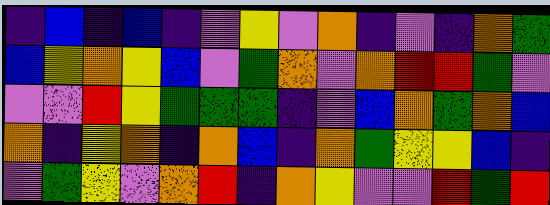[["indigo", "blue", "indigo", "blue", "indigo", "violet", "yellow", "violet", "orange", "indigo", "violet", "indigo", "orange", "green"], ["blue", "yellow", "orange", "yellow", "blue", "violet", "green", "orange", "violet", "orange", "red", "red", "green", "violet"], ["violet", "violet", "red", "yellow", "green", "green", "green", "indigo", "violet", "blue", "orange", "green", "orange", "blue"], ["orange", "indigo", "yellow", "orange", "indigo", "orange", "blue", "indigo", "orange", "green", "yellow", "yellow", "blue", "indigo"], ["violet", "green", "yellow", "violet", "orange", "red", "indigo", "orange", "yellow", "violet", "violet", "red", "green", "red"]]